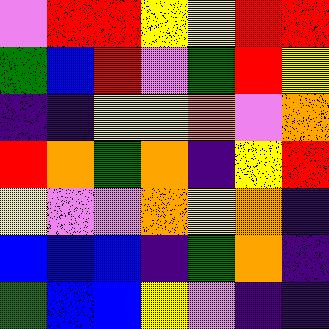[["violet", "red", "red", "yellow", "yellow", "red", "red"], ["green", "blue", "red", "violet", "green", "red", "yellow"], ["indigo", "indigo", "yellow", "yellow", "orange", "violet", "orange"], ["red", "orange", "green", "orange", "indigo", "yellow", "red"], ["yellow", "violet", "violet", "orange", "yellow", "orange", "indigo"], ["blue", "blue", "blue", "indigo", "green", "orange", "indigo"], ["green", "blue", "blue", "yellow", "violet", "indigo", "indigo"]]